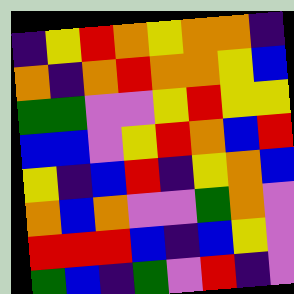[["indigo", "yellow", "red", "orange", "yellow", "orange", "orange", "indigo"], ["orange", "indigo", "orange", "red", "orange", "orange", "yellow", "blue"], ["green", "green", "violet", "violet", "yellow", "red", "yellow", "yellow"], ["blue", "blue", "violet", "yellow", "red", "orange", "blue", "red"], ["yellow", "indigo", "blue", "red", "indigo", "yellow", "orange", "blue"], ["orange", "blue", "orange", "violet", "violet", "green", "orange", "violet"], ["red", "red", "red", "blue", "indigo", "blue", "yellow", "violet"], ["green", "blue", "indigo", "green", "violet", "red", "indigo", "violet"]]